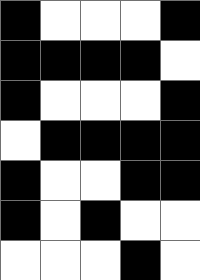[["black", "white", "white", "white", "black"], ["black", "black", "black", "black", "white"], ["black", "white", "white", "white", "black"], ["white", "black", "black", "black", "black"], ["black", "white", "white", "black", "black"], ["black", "white", "black", "white", "white"], ["white", "white", "white", "black", "white"]]